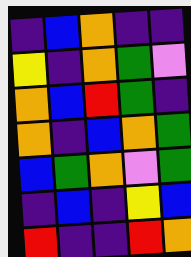[["indigo", "blue", "orange", "indigo", "indigo"], ["yellow", "indigo", "orange", "green", "violet"], ["orange", "blue", "red", "green", "indigo"], ["orange", "indigo", "blue", "orange", "green"], ["blue", "green", "orange", "violet", "green"], ["indigo", "blue", "indigo", "yellow", "blue"], ["red", "indigo", "indigo", "red", "orange"]]